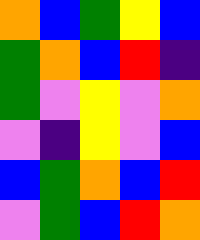[["orange", "blue", "green", "yellow", "blue"], ["green", "orange", "blue", "red", "indigo"], ["green", "violet", "yellow", "violet", "orange"], ["violet", "indigo", "yellow", "violet", "blue"], ["blue", "green", "orange", "blue", "red"], ["violet", "green", "blue", "red", "orange"]]